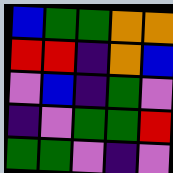[["blue", "green", "green", "orange", "orange"], ["red", "red", "indigo", "orange", "blue"], ["violet", "blue", "indigo", "green", "violet"], ["indigo", "violet", "green", "green", "red"], ["green", "green", "violet", "indigo", "violet"]]